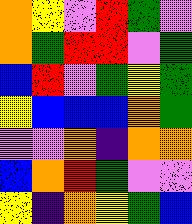[["orange", "yellow", "violet", "red", "green", "violet"], ["orange", "green", "red", "red", "violet", "green"], ["blue", "red", "violet", "green", "yellow", "green"], ["yellow", "blue", "blue", "blue", "orange", "green"], ["violet", "violet", "orange", "indigo", "orange", "orange"], ["blue", "orange", "red", "green", "violet", "violet"], ["yellow", "indigo", "orange", "yellow", "green", "blue"]]